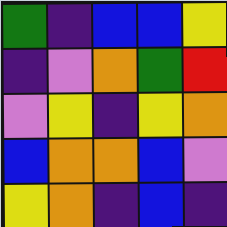[["green", "indigo", "blue", "blue", "yellow"], ["indigo", "violet", "orange", "green", "red"], ["violet", "yellow", "indigo", "yellow", "orange"], ["blue", "orange", "orange", "blue", "violet"], ["yellow", "orange", "indigo", "blue", "indigo"]]